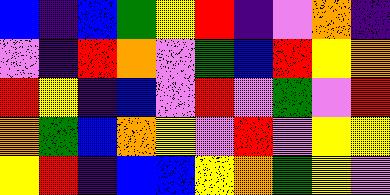[["blue", "indigo", "blue", "green", "yellow", "red", "indigo", "violet", "orange", "indigo"], ["violet", "indigo", "red", "orange", "violet", "green", "blue", "red", "yellow", "orange"], ["red", "yellow", "indigo", "blue", "violet", "red", "violet", "green", "violet", "red"], ["orange", "green", "blue", "orange", "yellow", "violet", "red", "violet", "yellow", "yellow"], ["yellow", "red", "indigo", "blue", "blue", "yellow", "orange", "green", "yellow", "violet"]]